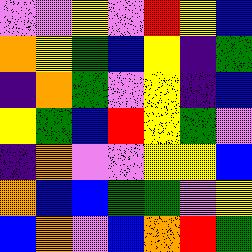[["violet", "violet", "yellow", "violet", "red", "yellow", "blue"], ["orange", "yellow", "green", "blue", "yellow", "indigo", "green"], ["indigo", "orange", "green", "violet", "yellow", "indigo", "blue"], ["yellow", "green", "blue", "red", "yellow", "green", "violet"], ["indigo", "orange", "violet", "violet", "yellow", "yellow", "blue"], ["orange", "blue", "blue", "green", "green", "violet", "yellow"], ["blue", "orange", "violet", "blue", "orange", "red", "green"]]